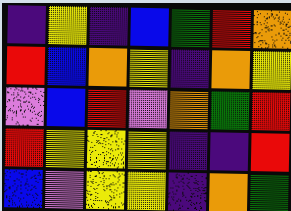[["indigo", "yellow", "indigo", "blue", "green", "red", "orange"], ["red", "blue", "orange", "yellow", "indigo", "orange", "yellow"], ["violet", "blue", "red", "violet", "orange", "green", "red"], ["red", "yellow", "yellow", "yellow", "indigo", "indigo", "red"], ["blue", "violet", "yellow", "yellow", "indigo", "orange", "green"]]